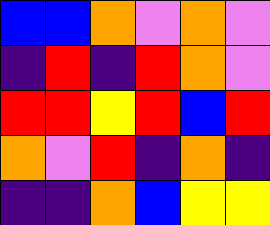[["blue", "blue", "orange", "violet", "orange", "violet"], ["indigo", "red", "indigo", "red", "orange", "violet"], ["red", "red", "yellow", "red", "blue", "red"], ["orange", "violet", "red", "indigo", "orange", "indigo"], ["indigo", "indigo", "orange", "blue", "yellow", "yellow"]]